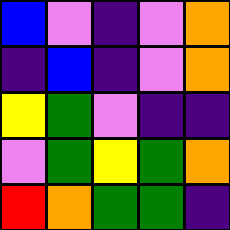[["blue", "violet", "indigo", "violet", "orange"], ["indigo", "blue", "indigo", "violet", "orange"], ["yellow", "green", "violet", "indigo", "indigo"], ["violet", "green", "yellow", "green", "orange"], ["red", "orange", "green", "green", "indigo"]]